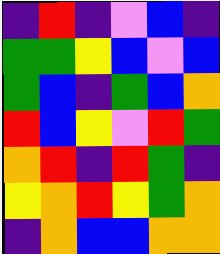[["indigo", "red", "indigo", "violet", "blue", "indigo"], ["green", "green", "yellow", "blue", "violet", "blue"], ["green", "blue", "indigo", "green", "blue", "orange"], ["red", "blue", "yellow", "violet", "red", "green"], ["orange", "red", "indigo", "red", "green", "indigo"], ["yellow", "orange", "red", "yellow", "green", "orange"], ["indigo", "orange", "blue", "blue", "orange", "orange"]]